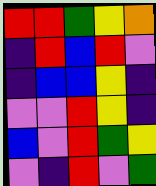[["red", "red", "green", "yellow", "orange"], ["indigo", "red", "blue", "red", "violet"], ["indigo", "blue", "blue", "yellow", "indigo"], ["violet", "violet", "red", "yellow", "indigo"], ["blue", "violet", "red", "green", "yellow"], ["violet", "indigo", "red", "violet", "green"]]